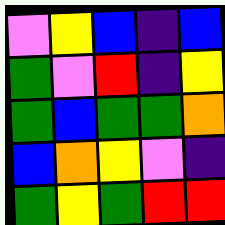[["violet", "yellow", "blue", "indigo", "blue"], ["green", "violet", "red", "indigo", "yellow"], ["green", "blue", "green", "green", "orange"], ["blue", "orange", "yellow", "violet", "indigo"], ["green", "yellow", "green", "red", "red"]]